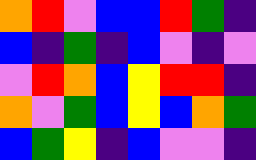[["orange", "red", "violet", "blue", "blue", "red", "green", "indigo"], ["blue", "indigo", "green", "indigo", "blue", "violet", "indigo", "violet"], ["violet", "red", "orange", "blue", "yellow", "red", "red", "indigo"], ["orange", "violet", "green", "blue", "yellow", "blue", "orange", "green"], ["blue", "green", "yellow", "indigo", "blue", "violet", "violet", "indigo"]]